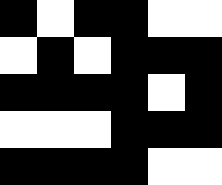[["black", "white", "black", "black", "white", "white"], ["white", "black", "white", "black", "black", "black"], ["black", "black", "black", "black", "white", "black"], ["white", "white", "white", "black", "black", "black"], ["black", "black", "black", "black", "white", "white"]]